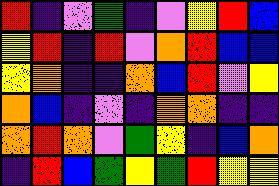[["red", "indigo", "violet", "green", "indigo", "violet", "yellow", "red", "blue"], ["yellow", "red", "indigo", "red", "violet", "orange", "red", "blue", "blue"], ["yellow", "orange", "indigo", "indigo", "orange", "blue", "red", "violet", "yellow"], ["orange", "blue", "indigo", "violet", "indigo", "orange", "orange", "indigo", "indigo"], ["orange", "red", "orange", "violet", "green", "yellow", "indigo", "blue", "orange"], ["indigo", "red", "blue", "green", "yellow", "green", "red", "yellow", "yellow"]]